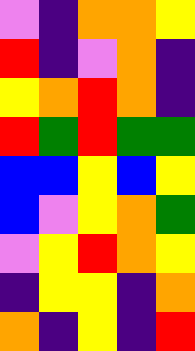[["violet", "indigo", "orange", "orange", "yellow"], ["red", "indigo", "violet", "orange", "indigo"], ["yellow", "orange", "red", "orange", "indigo"], ["red", "green", "red", "green", "green"], ["blue", "blue", "yellow", "blue", "yellow"], ["blue", "violet", "yellow", "orange", "green"], ["violet", "yellow", "red", "orange", "yellow"], ["indigo", "yellow", "yellow", "indigo", "orange"], ["orange", "indigo", "yellow", "indigo", "red"]]